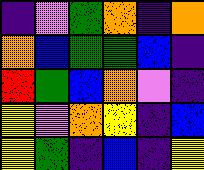[["indigo", "violet", "green", "orange", "indigo", "orange"], ["orange", "blue", "green", "green", "blue", "indigo"], ["red", "green", "blue", "orange", "violet", "indigo"], ["yellow", "violet", "orange", "yellow", "indigo", "blue"], ["yellow", "green", "indigo", "blue", "indigo", "yellow"]]